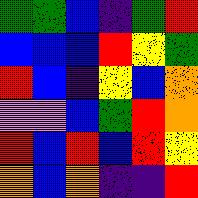[["green", "green", "blue", "indigo", "green", "red"], ["blue", "blue", "blue", "red", "yellow", "green"], ["red", "blue", "indigo", "yellow", "blue", "orange"], ["violet", "violet", "blue", "green", "red", "orange"], ["red", "blue", "red", "blue", "red", "yellow"], ["orange", "blue", "orange", "indigo", "indigo", "red"]]